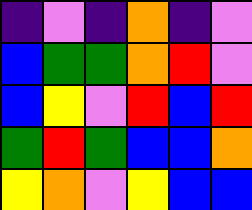[["indigo", "violet", "indigo", "orange", "indigo", "violet"], ["blue", "green", "green", "orange", "red", "violet"], ["blue", "yellow", "violet", "red", "blue", "red"], ["green", "red", "green", "blue", "blue", "orange"], ["yellow", "orange", "violet", "yellow", "blue", "blue"]]